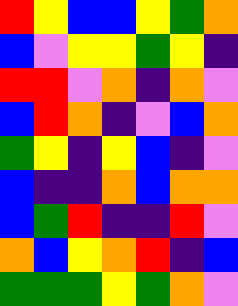[["red", "yellow", "blue", "blue", "yellow", "green", "orange"], ["blue", "violet", "yellow", "yellow", "green", "yellow", "indigo"], ["red", "red", "violet", "orange", "indigo", "orange", "violet"], ["blue", "red", "orange", "indigo", "violet", "blue", "orange"], ["green", "yellow", "indigo", "yellow", "blue", "indigo", "violet"], ["blue", "indigo", "indigo", "orange", "blue", "orange", "orange"], ["blue", "green", "red", "indigo", "indigo", "red", "violet"], ["orange", "blue", "yellow", "orange", "red", "indigo", "blue"], ["green", "green", "green", "yellow", "green", "orange", "violet"]]